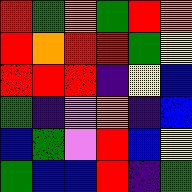[["red", "green", "orange", "green", "red", "orange"], ["red", "orange", "red", "red", "green", "yellow"], ["red", "red", "red", "indigo", "yellow", "blue"], ["green", "indigo", "violet", "orange", "indigo", "blue"], ["blue", "green", "violet", "red", "blue", "yellow"], ["green", "blue", "blue", "red", "indigo", "green"]]